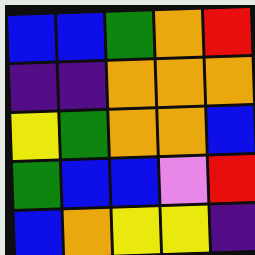[["blue", "blue", "green", "orange", "red"], ["indigo", "indigo", "orange", "orange", "orange"], ["yellow", "green", "orange", "orange", "blue"], ["green", "blue", "blue", "violet", "red"], ["blue", "orange", "yellow", "yellow", "indigo"]]